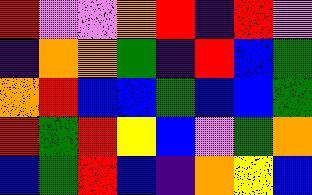[["red", "violet", "violet", "orange", "red", "indigo", "red", "violet"], ["indigo", "orange", "orange", "green", "indigo", "red", "blue", "green"], ["orange", "red", "blue", "blue", "green", "blue", "blue", "green"], ["red", "green", "red", "yellow", "blue", "violet", "green", "orange"], ["blue", "green", "red", "blue", "indigo", "orange", "yellow", "blue"]]